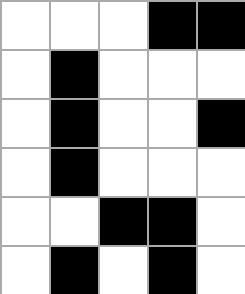[["white", "white", "white", "black", "black"], ["white", "black", "white", "white", "white"], ["white", "black", "white", "white", "black"], ["white", "black", "white", "white", "white"], ["white", "white", "black", "black", "white"], ["white", "black", "white", "black", "white"]]